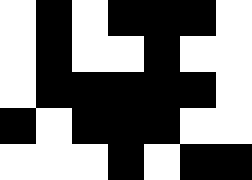[["white", "black", "white", "black", "black", "black", "white"], ["white", "black", "white", "white", "black", "white", "white"], ["white", "black", "black", "black", "black", "black", "white"], ["black", "white", "black", "black", "black", "white", "white"], ["white", "white", "white", "black", "white", "black", "black"]]